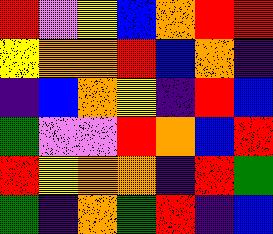[["red", "violet", "yellow", "blue", "orange", "red", "red"], ["yellow", "orange", "orange", "red", "blue", "orange", "indigo"], ["indigo", "blue", "orange", "yellow", "indigo", "red", "blue"], ["green", "violet", "violet", "red", "orange", "blue", "red"], ["red", "yellow", "orange", "orange", "indigo", "red", "green"], ["green", "indigo", "orange", "green", "red", "indigo", "blue"]]